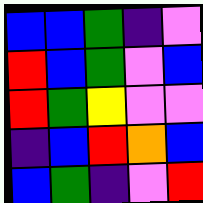[["blue", "blue", "green", "indigo", "violet"], ["red", "blue", "green", "violet", "blue"], ["red", "green", "yellow", "violet", "violet"], ["indigo", "blue", "red", "orange", "blue"], ["blue", "green", "indigo", "violet", "red"]]